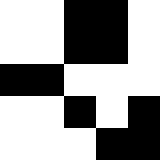[["white", "white", "black", "black", "white"], ["white", "white", "black", "black", "white"], ["black", "black", "white", "white", "white"], ["white", "white", "black", "white", "black"], ["white", "white", "white", "black", "black"]]